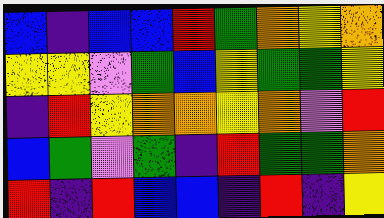[["blue", "indigo", "blue", "blue", "red", "green", "orange", "yellow", "orange"], ["yellow", "yellow", "violet", "green", "blue", "yellow", "green", "green", "yellow"], ["indigo", "red", "yellow", "orange", "orange", "yellow", "orange", "violet", "red"], ["blue", "green", "violet", "green", "indigo", "red", "green", "green", "orange"], ["red", "indigo", "red", "blue", "blue", "indigo", "red", "indigo", "yellow"]]